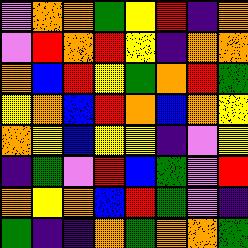[["violet", "orange", "orange", "green", "yellow", "red", "indigo", "orange"], ["violet", "red", "orange", "red", "yellow", "indigo", "orange", "orange"], ["orange", "blue", "red", "yellow", "green", "orange", "red", "green"], ["yellow", "orange", "blue", "red", "orange", "blue", "orange", "yellow"], ["orange", "yellow", "blue", "yellow", "yellow", "indigo", "violet", "yellow"], ["indigo", "green", "violet", "red", "blue", "green", "violet", "red"], ["orange", "yellow", "orange", "blue", "red", "green", "violet", "indigo"], ["green", "indigo", "indigo", "orange", "green", "orange", "orange", "green"]]